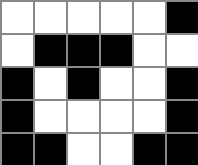[["white", "white", "white", "white", "white", "black"], ["white", "black", "black", "black", "white", "white"], ["black", "white", "black", "white", "white", "black"], ["black", "white", "white", "white", "white", "black"], ["black", "black", "white", "white", "black", "black"]]